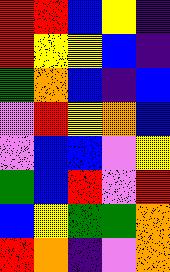[["red", "red", "blue", "yellow", "indigo"], ["red", "yellow", "yellow", "blue", "indigo"], ["green", "orange", "blue", "indigo", "blue"], ["violet", "red", "yellow", "orange", "blue"], ["violet", "blue", "blue", "violet", "yellow"], ["green", "blue", "red", "violet", "red"], ["blue", "yellow", "green", "green", "orange"], ["red", "orange", "indigo", "violet", "orange"]]